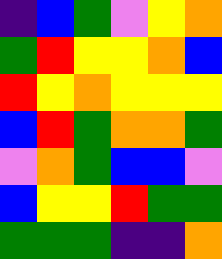[["indigo", "blue", "green", "violet", "yellow", "orange"], ["green", "red", "yellow", "yellow", "orange", "blue"], ["red", "yellow", "orange", "yellow", "yellow", "yellow"], ["blue", "red", "green", "orange", "orange", "green"], ["violet", "orange", "green", "blue", "blue", "violet"], ["blue", "yellow", "yellow", "red", "green", "green"], ["green", "green", "green", "indigo", "indigo", "orange"]]